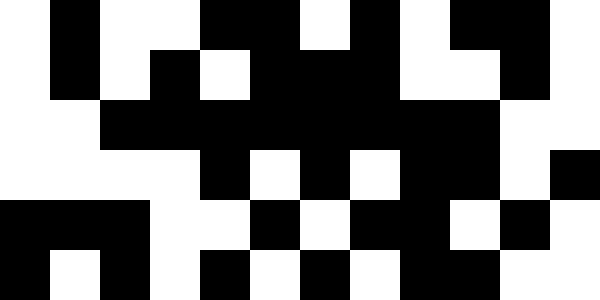[["white", "black", "white", "white", "black", "black", "white", "black", "white", "black", "black", "white"], ["white", "black", "white", "black", "white", "black", "black", "black", "white", "white", "black", "white"], ["white", "white", "black", "black", "black", "black", "black", "black", "black", "black", "white", "white"], ["white", "white", "white", "white", "black", "white", "black", "white", "black", "black", "white", "black"], ["black", "black", "black", "white", "white", "black", "white", "black", "black", "white", "black", "white"], ["black", "white", "black", "white", "black", "white", "black", "white", "black", "black", "white", "white"]]